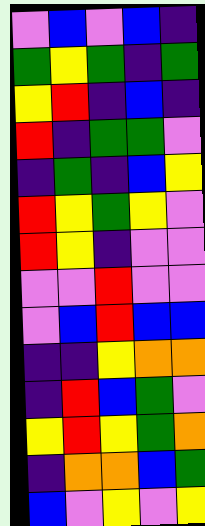[["violet", "blue", "violet", "blue", "indigo"], ["green", "yellow", "green", "indigo", "green"], ["yellow", "red", "indigo", "blue", "indigo"], ["red", "indigo", "green", "green", "violet"], ["indigo", "green", "indigo", "blue", "yellow"], ["red", "yellow", "green", "yellow", "violet"], ["red", "yellow", "indigo", "violet", "violet"], ["violet", "violet", "red", "violet", "violet"], ["violet", "blue", "red", "blue", "blue"], ["indigo", "indigo", "yellow", "orange", "orange"], ["indigo", "red", "blue", "green", "violet"], ["yellow", "red", "yellow", "green", "orange"], ["indigo", "orange", "orange", "blue", "green"], ["blue", "violet", "yellow", "violet", "yellow"]]